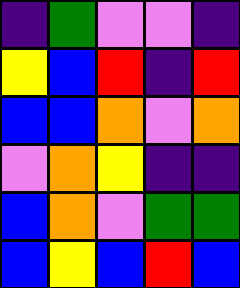[["indigo", "green", "violet", "violet", "indigo"], ["yellow", "blue", "red", "indigo", "red"], ["blue", "blue", "orange", "violet", "orange"], ["violet", "orange", "yellow", "indigo", "indigo"], ["blue", "orange", "violet", "green", "green"], ["blue", "yellow", "blue", "red", "blue"]]